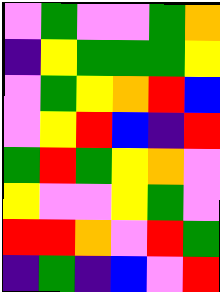[["violet", "green", "violet", "violet", "green", "orange"], ["indigo", "yellow", "green", "green", "green", "yellow"], ["violet", "green", "yellow", "orange", "red", "blue"], ["violet", "yellow", "red", "blue", "indigo", "red"], ["green", "red", "green", "yellow", "orange", "violet"], ["yellow", "violet", "violet", "yellow", "green", "violet"], ["red", "red", "orange", "violet", "red", "green"], ["indigo", "green", "indigo", "blue", "violet", "red"]]